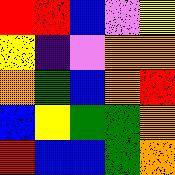[["red", "red", "blue", "violet", "yellow"], ["yellow", "indigo", "violet", "orange", "orange"], ["orange", "green", "blue", "orange", "red"], ["blue", "yellow", "green", "green", "orange"], ["red", "blue", "blue", "green", "orange"]]